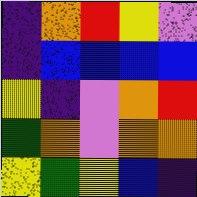[["indigo", "orange", "red", "yellow", "violet"], ["indigo", "blue", "blue", "blue", "blue"], ["yellow", "indigo", "violet", "orange", "red"], ["green", "orange", "violet", "orange", "orange"], ["yellow", "green", "yellow", "blue", "indigo"]]